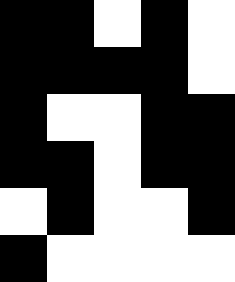[["black", "black", "white", "black", "white"], ["black", "black", "black", "black", "white"], ["black", "white", "white", "black", "black"], ["black", "black", "white", "black", "black"], ["white", "black", "white", "white", "black"], ["black", "white", "white", "white", "white"]]